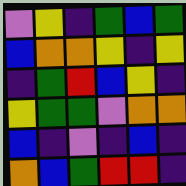[["violet", "yellow", "indigo", "green", "blue", "green"], ["blue", "orange", "orange", "yellow", "indigo", "yellow"], ["indigo", "green", "red", "blue", "yellow", "indigo"], ["yellow", "green", "green", "violet", "orange", "orange"], ["blue", "indigo", "violet", "indigo", "blue", "indigo"], ["orange", "blue", "green", "red", "red", "indigo"]]